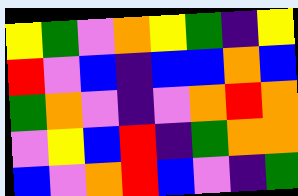[["yellow", "green", "violet", "orange", "yellow", "green", "indigo", "yellow"], ["red", "violet", "blue", "indigo", "blue", "blue", "orange", "blue"], ["green", "orange", "violet", "indigo", "violet", "orange", "red", "orange"], ["violet", "yellow", "blue", "red", "indigo", "green", "orange", "orange"], ["blue", "violet", "orange", "red", "blue", "violet", "indigo", "green"]]